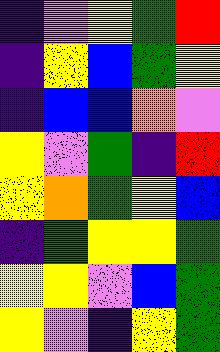[["indigo", "violet", "yellow", "green", "red"], ["indigo", "yellow", "blue", "green", "yellow"], ["indigo", "blue", "blue", "orange", "violet"], ["yellow", "violet", "green", "indigo", "red"], ["yellow", "orange", "green", "yellow", "blue"], ["indigo", "green", "yellow", "yellow", "green"], ["yellow", "yellow", "violet", "blue", "green"], ["yellow", "violet", "indigo", "yellow", "green"]]